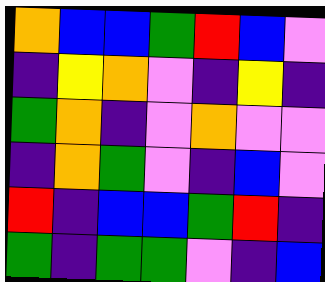[["orange", "blue", "blue", "green", "red", "blue", "violet"], ["indigo", "yellow", "orange", "violet", "indigo", "yellow", "indigo"], ["green", "orange", "indigo", "violet", "orange", "violet", "violet"], ["indigo", "orange", "green", "violet", "indigo", "blue", "violet"], ["red", "indigo", "blue", "blue", "green", "red", "indigo"], ["green", "indigo", "green", "green", "violet", "indigo", "blue"]]